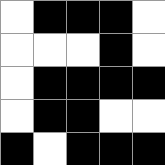[["white", "black", "black", "black", "white"], ["white", "white", "white", "black", "white"], ["white", "black", "black", "black", "black"], ["white", "black", "black", "white", "white"], ["black", "white", "black", "black", "black"]]